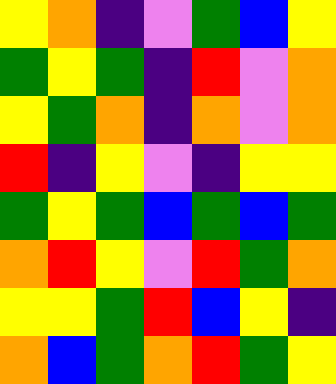[["yellow", "orange", "indigo", "violet", "green", "blue", "yellow"], ["green", "yellow", "green", "indigo", "red", "violet", "orange"], ["yellow", "green", "orange", "indigo", "orange", "violet", "orange"], ["red", "indigo", "yellow", "violet", "indigo", "yellow", "yellow"], ["green", "yellow", "green", "blue", "green", "blue", "green"], ["orange", "red", "yellow", "violet", "red", "green", "orange"], ["yellow", "yellow", "green", "red", "blue", "yellow", "indigo"], ["orange", "blue", "green", "orange", "red", "green", "yellow"]]